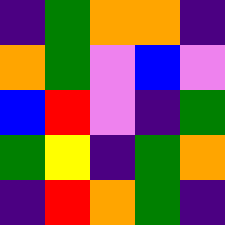[["indigo", "green", "orange", "orange", "indigo"], ["orange", "green", "violet", "blue", "violet"], ["blue", "red", "violet", "indigo", "green"], ["green", "yellow", "indigo", "green", "orange"], ["indigo", "red", "orange", "green", "indigo"]]